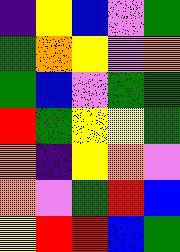[["indigo", "yellow", "blue", "violet", "green"], ["green", "orange", "yellow", "violet", "orange"], ["green", "blue", "violet", "green", "green"], ["red", "green", "yellow", "yellow", "green"], ["orange", "indigo", "yellow", "orange", "violet"], ["orange", "violet", "green", "red", "blue"], ["yellow", "red", "red", "blue", "green"]]